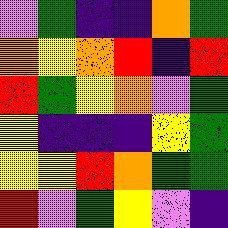[["violet", "green", "indigo", "indigo", "orange", "green"], ["orange", "yellow", "orange", "red", "indigo", "red"], ["red", "green", "yellow", "orange", "violet", "green"], ["yellow", "indigo", "indigo", "indigo", "yellow", "green"], ["yellow", "yellow", "red", "orange", "green", "green"], ["red", "violet", "green", "yellow", "violet", "indigo"]]